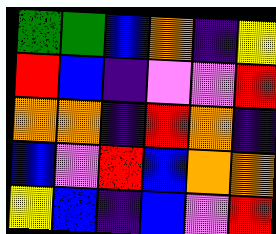[["green", "green", "blue", "orange", "indigo", "yellow"], ["red", "blue", "indigo", "violet", "violet", "red"], ["orange", "orange", "indigo", "red", "orange", "indigo"], ["blue", "violet", "red", "blue", "orange", "orange"], ["yellow", "blue", "indigo", "blue", "violet", "red"]]